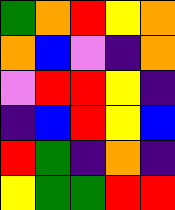[["green", "orange", "red", "yellow", "orange"], ["orange", "blue", "violet", "indigo", "orange"], ["violet", "red", "red", "yellow", "indigo"], ["indigo", "blue", "red", "yellow", "blue"], ["red", "green", "indigo", "orange", "indigo"], ["yellow", "green", "green", "red", "red"]]